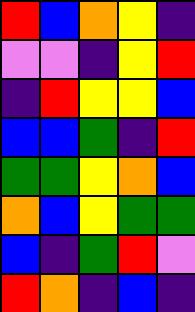[["red", "blue", "orange", "yellow", "indigo"], ["violet", "violet", "indigo", "yellow", "red"], ["indigo", "red", "yellow", "yellow", "blue"], ["blue", "blue", "green", "indigo", "red"], ["green", "green", "yellow", "orange", "blue"], ["orange", "blue", "yellow", "green", "green"], ["blue", "indigo", "green", "red", "violet"], ["red", "orange", "indigo", "blue", "indigo"]]